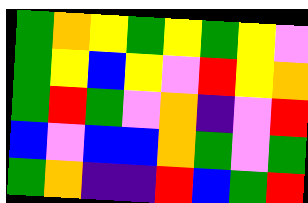[["green", "orange", "yellow", "green", "yellow", "green", "yellow", "violet"], ["green", "yellow", "blue", "yellow", "violet", "red", "yellow", "orange"], ["green", "red", "green", "violet", "orange", "indigo", "violet", "red"], ["blue", "violet", "blue", "blue", "orange", "green", "violet", "green"], ["green", "orange", "indigo", "indigo", "red", "blue", "green", "red"]]